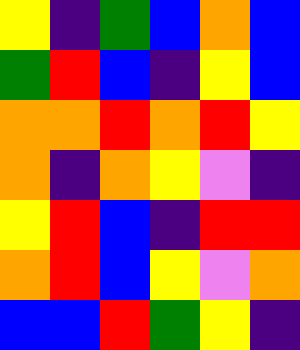[["yellow", "indigo", "green", "blue", "orange", "blue"], ["green", "red", "blue", "indigo", "yellow", "blue"], ["orange", "orange", "red", "orange", "red", "yellow"], ["orange", "indigo", "orange", "yellow", "violet", "indigo"], ["yellow", "red", "blue", "indigo", "red", "red"], ["orange", "red", "blue", "yellow", "violet", "orange"], ["blue", "blue", "red", "green", "yellow", "indigo"]]